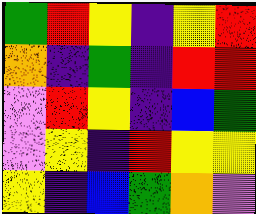[["green", "red", "yellow", "indigo", "yellow", "red"], ["orange", "indigo", "green", "indigo", "red", "red"], ["violet", "red", "yellow", "indigo", "blue", "green"], ["violet", "yellow", "indigo", "red", "yellow", "yellow"], ["yellow", "indigo", "blue", "green", "orange", "violet"]]